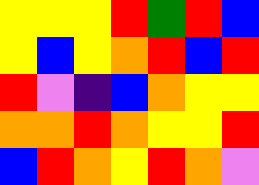[["yellow", "yellow", "yellow", "red", "green", "red", "blue"], ["yellow", "blue", "yellow", "orange", "red", "blue", "red"], ["red", "violet", "indigo", "blue", "orange", "yellow", "yellow"], ["orange", "orange", "red", "orange", "yellow", "yellow", "red"], ["blue", "red", "orange", "yellow", "red", "orange", "violet"]]